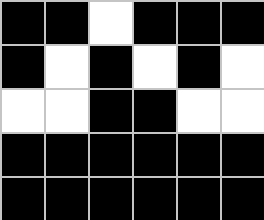[["black", "black", "white", "black", "black", "black"], ["black", "white", "black", "white", "black", "white"], ["white", "white", "black", "black", "white", "white"], ["black", "black", "black", "black", "black", "black"], ["black", "black", "black", "black", "black", "black"]]